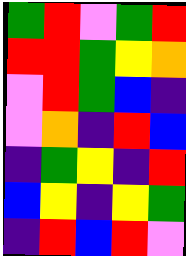[["green", "red", "violet", "green", "red"], ["red", "red", "green", "yellow", "orange"], ["violet", "red", "green", "blue", "indigo"], ["violet", "orange", "indigo", "red", "blue"], ["indigo", "green", "yellow", "indigo", "red"], ["blue", "yellow", "indigo", "yellow", "green"], ["indigo", "red", "blue", "red", "violet"]]